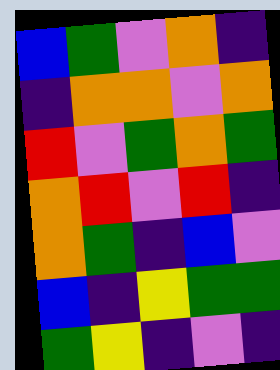[["blue", "green", "violet", "orange", "indigo"], ["indigo", "orange", "orange", "violet", "orange"], ["red", "violet", "green", "orange", "green"], ["orange", "red", "violet", "red", "indigo"], ["orange", "green", "indigo", "blue", "violet"], ["blue", "indigo", "yellow", "green", "green"], ["green", "yellow", "indigo", "violet", "indigo"]]